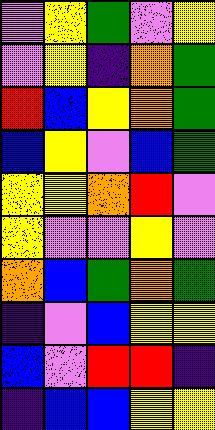[["violet", "yellow", "green", "violet", "yellow"], ["violet", "yellow", "indigo", "orange", "green"], ["red", "blue", "yellow", "orange", "green"], ["blue", "yellow", "violet", "blue", "green"], ["yellow", "yellow", "orange", "red", "violet"], ["yellow", "violet", "violet", "yellow", "violet"], ["orange", "blue", "green", "orange", "green"], ["indigo", "violet", "blue", "yellow", "yellow"], ["blue", "violet", "red", "red", "indigo"], ["indigo", "blue", "blue", "yellow", "yellow"]]